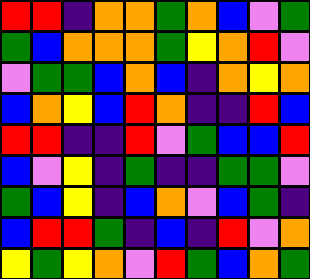[["red", "red", "indigo", "orange", "orange", "green", "orange", "blue", "violet", "green"], ["green", "blue", "orange", "orange", "orange", "green", "yellow", "orange", "red", "violet"], ["violet", "green", "green", "blue", "orange", "blue", "indigo", "orange", "yellow", "orange"], ["blue", "orange", "yellow", "blue", "red", "orange", "indigo", "indigo", "red", "blue"], ["red", "red", "indigo", "indigo", "red", "violet", "green", "blue", "blue", "red"], ["blue", "violet", "yellow", "indigo", "green", "indigo", "indigo", "green", "green", "violet"], ["green", "blue", "yellow", "indigo", "blue", "orange", "violet", "blue", "green", "indigo"], ["blue", "red", "red", "green", "indigo", "blue", "indigo", "red", "violet", "orange"], ["yellow", "green", "yellow", "orange", "violet", "red", "green", "blue", "orange", "green"]]